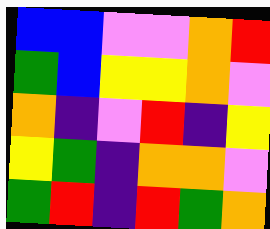[["blue", "blue", "violet", "violet", "orange", "red"], ["green", "blue", "yellow", "yellow", "orange", "violet"], ["orange", "indigo", "violet", "red", "indigo", "yellow"], ["yellow", "green", "indigo", "orange", "orange", "violet"], ["green", "red", "indigo", "red", "green", "orange"]]